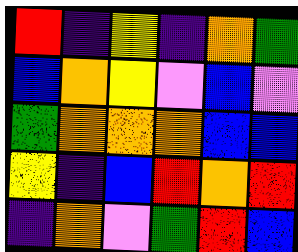[["red", "indigo", "yellow", "indigo", "orange", "green"], ["blue", "orange", "yellow", "violet", "blue", "violet"], ["green", "orange", "orange", "orange", "blue", "blue"], ["yellow", "indigo", "blue", "red", "orange", "red"], ["indigo", "orange", "violet", "green", "red", "blue"]]